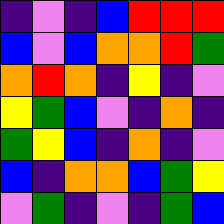[["indigo", "violet", "indigo", "blue", "red", "red", "red"], ["blue", "violet", "blue", "orange", "orange", "red", "green"], ["orange", "red", "orange", "indigo", "yellow", "indigo", "violet"], ["yellow", "green", "blue", "violet", "indigo", "orange", "indigo"], ["green", "yellow", "blue", "indigo", "orange", "indigo", "violet"], ["blue", "indigo", "orange", "orange", "blue", "green", "yellow"], ["violet", "green", "indigo", "violet", "indigo", "green", "blue"]]